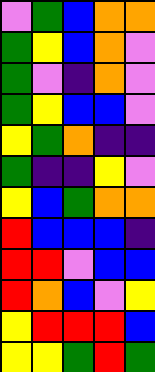[["violet", "green", "blue", "orange", "orange"], ["green", "yellow", "blue", "orange", "violet"], ["green", "violet", "indigo", "orange", "violet"], ["green", "yellow", "blue", "blue", "violet"], ["yellow", "green", "orange", "indigo", "indigo"], ["green", "indigo", "indigo", "yellow", "violet"], ["yellow", "blue", "green", "orange", "orange"], ["red", "blue", "blue", "blue", "indigo"], ["red", "red", "violet", "blue", "blue"], ["red", "orange", "blue", "violet", "yellow"], ["yellow", "red", "red", "red", "blue"], ["yellow", "yellow", "green", "red", "green"]]